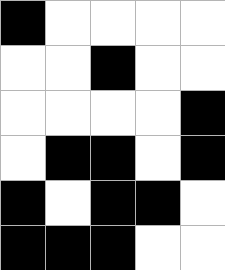[["black", "white", "white", "white", "white"], ["white", "white", "black", "white", "white"], ["white", "white", "white", "white", "black"], ["white", "black", "black", "white", "black"], ["black", "white", "black", "black", "white"], ["black", "black", "black", "white", "white"]]